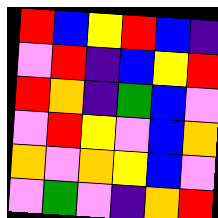[["red", "blue", "yellow", "red", "blue", "indigo"], ["violet", "red", "indigo", "blue", "yellow", "red"], ["red", "orange", "indigo", "green", "blue", "violet"], ["violet", "red", "yellow", "violet", "blue", "orange"], ["orange", "violet", "orange", "yellow", "blue", "violet"], ["violet", "green", "violet", "indigo", "orange", "red"]]